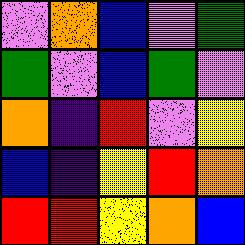[["violet", "orange", "blue", "violet", "green"], ["green", "violet", "blue", "green", "violet"], ["orange", "indigo", "red", "violet", "yellow"], ["blue", "indigo", "yellow", "red", "orange"], ["red", "red", "yellow", "orange", "blue"]]